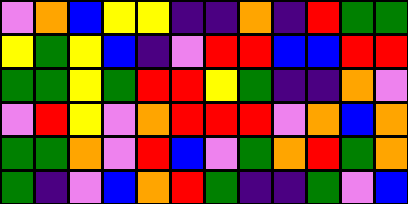[["violet", "orange", "blue", "yellow", "yellow", "indigo", "indigo", "orange", "indigo", "red", "green", "green"], ["yellow", "green", "yellow", "blue", "indigo", "violet", "red", "red", "blue", "blue", "red", "red"], ["green", "green", "yellow", "green", "red", "red", "yellow", "green", "indigo", "indigo", "orange", "violet"], ["violet", "red", "yellow", "violet", "orange", "red", "red", "red", "violet", "orange", "blue", "orange"], ["green", "green", "orange", "violet", "red", "blue", "violet", "green", "orange", "red", "green", "orange"], ["green", "indigo", "violet", "blue", "orange", "red", "green", "indigo", "indigo", "green", "violet", "blue"]]